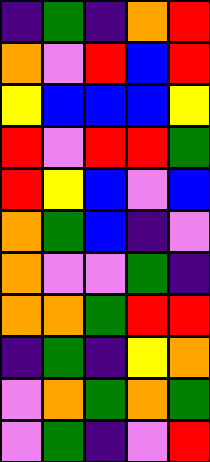[["indigo", "green", "indigo", "orange", "red"], ["orange", "violet", "red", "blue", "red"], ["yellow", "blue", "blue", "blue", "yellow"], ["red", "violet", "red", "red", "green"], ["red", "yellow", "blue", "violet", "blue"], ["orange", "green", "blue", "indigo", "violet"], ["orange", "violet", "violet", "green", "indigo"], ["orange", "orange", "green", "red", "red"], ["indigo", "green", "indigo", "yellow", "orange"], ["violet", "orange", "green", "orange", "green"], ["violet", "green", "indigo", "violet", "red"]]